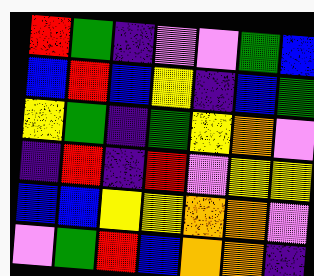[["red", "green", "indigo", "violet", "violet", "green", "blue"], ["blue", "red", "blue", "yellow", "indigo", "blue", "green"], ["yellow", "green", "indigo", "green", "yellow", "orange", "violet"], ["indigo", "red", "indigo", "red", "violet", "yellow", "yellow"], ["blue", "blue", "yellow", "yellow", "orange", "orange", "violet"], ["violet", "green", "red", "blue", "orange", "orange", "indigo"]]